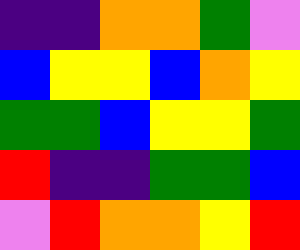[["indigo", "indigo", "orange", "orange", "green", "violet"], ["blue", "yellow", "yellow", "blue", "orange", "yellow"], ["green", "green", "blue", "yellow", "yellow", "green"], ["red", "indigo", "indigo", "green", "green", "blue"], ["violet", "red", "orange", "orange", "yellow", "red"]]